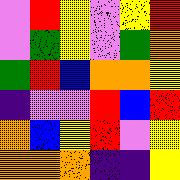[["violet", "red", "yellow", "violet", "yellow", "red"], ["violet", "green", "yellow", "violet", "green", "orange"], ["green", "red", "blue", "orange", "orange", "yellow"], ["indigo", "violet", "violet", "red", "blue", "red"], ["orange", "blue", "yellow", "red", "violet", "yellow"], ["orange", "orange", "orange", "indigo", "indigo", "yellow"]]